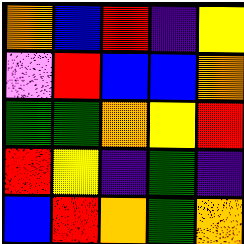[["orange", "blue", "red", "indigo", "yellow"], ["violet", "red", "blue", "blue", "orange"], ["green", "green", "orange", "yellow", "red"], ["red", "yellow", "indigo", "green", "indigo"], ["blue", "red", "orange", "green", "orange"]]